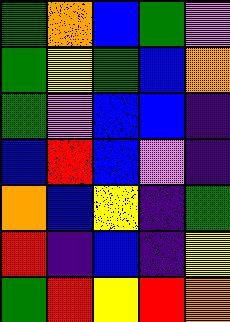[["green", "orange", "blue", "green", "violet"], ["green", "yellow", "green", "blue", "orange"], ["green", "violet", "blue", "blue", "indigo"], ["blue", "red", "blue", "violet", "indigo"], ["orange", "blue", "yellow", "indigo", "green"], ["red", "indigo", "blue", "indigo", "yellow"], ["green", "red", "yellow", "red", "orange"]]